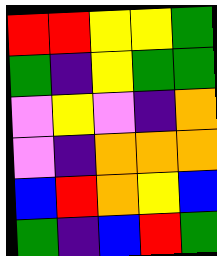[["red", "red", "yellow", "yellow", "green"], ["green", "indigo", "yellow", "green", "green"], ["violet", "yellow", "violet", "indigo", "orange"], ["violet", "indigo", "orange", "orange", "orange"], ["blue", "red", "orange", "yellow", "blue"], ["green", "indigo", "blue", "red", "green"]]